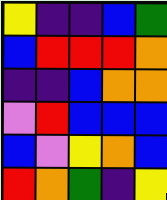[["yellow", "indigo", "indigo", "blue", "green"], ["blue", "red", "red", "red", "orange"], ["indigo", "indigo", "blue", "orange", "orange"], ["violet", "red", "blue", "blue", "blue"], ["blue", "violet", "yellow", "orange", "blue"], ["red", "orange", "green", "indigo", "yellow"]]